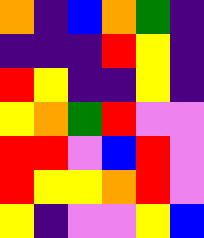[["orange", "indigo", "blue", "orange", "green", "indigo"], ["indigo", "indigo", "indigo", "red", "yellow", "indigo"], ["red", "yellow", "indigo", "indigo", "yellow", "indigo"], ["yellow", "orange", "green", "red", "violet", "violet"], ["red", "red", "violet", "blue", "red", "violet"], ["red", "yellow", "yellow", "orange", "red", "violet"], ["yellow", "indigo", "violet", "violet", "yellow", "blue"]]